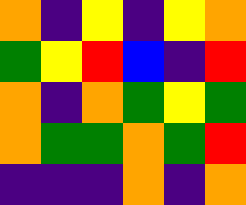[["orange", "indigo", "yellow", "indigo", "yellow", "orange"], ["green", "yellow", "red", "blue", "indigo", "red"], ["orange", "indigo", "orange", "green", "yellow", "green"], ["orange", "green", "green", "orange", "green", "red"], ["indigo", "indigo", "indigo", "orange", "indigo", "orange"]]